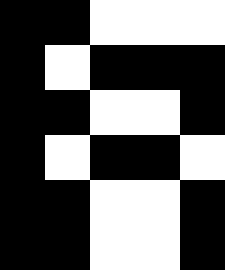[["black", "black", "white", "white", "white"], ["black", "white", "black", "black", "black"], ["black", "black", "white", "white", "black"], ["black", "white", "black", "black", "white"], ["black", "black", "white", "white", "black"], ["black", "black", "white", "white", "black"]]